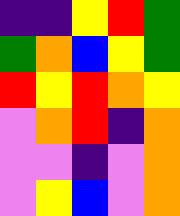[["indigo", "indigo", "yellow", "red", "green"], ["green", "orange", "blue", "yellow", "green"], ["red", "yellow", "red", "orange", "yellow"], ["violet", "orange", "red", "indigo", "orange"], ["violet", "violet", "indigo", "violet", "orange"], ["violet", "yellow", "blue", "violet", "orange"]]